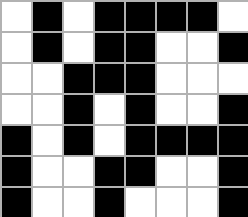[["white", "black", "white", "black", "black", "black", "black", "white"], ["white", "black", "white", "black", "black", "white", "white", "black"], ["white", "white", "black", "black", "black", "white", "white", "white"], ["white", "white", "black", "white", "black", "white", "white", "black"], ["black", "white", "black", "white", "black", "black", "black", "black"], ["black", "white", "white", "black", "black", "white", "white", "black"], ["black", "white", "white", "black", "white", "white", "white", "black"]]